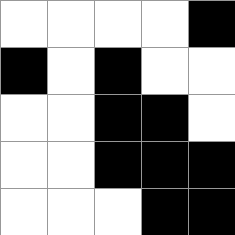[["white", "white", "white", "white", "black"], ["black", "white", "black", "white", "white"], ["white", "white", "black", "black", "white"], ["white", "white", "black", "black", "black"], ["white", "white", "white", "black", "black"]]